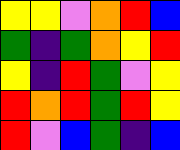[["yellow", "yellow", "violet", "orange", "red", "blue"], ["green", "indigo", "green", "orange", "yellow", "red"], ["yellow", "indigo", "red", "green", "violet", "yellow"], ["red", "orange", "red", "green", "red", "yellow"], ["red", "violet", "blue", "green", "indigo", "blue"]]